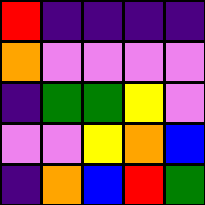[["red", "indigo", "indigo", "indigo", "indigo"], ["orange", "violet", "violet", "violet", "violet"], ["indigo", "green", "green", "yellow", "violet"], ["violet", "violet", "yellow", "orange", "blue"], ["indigo", "orange", "blue", "red", "green"]]